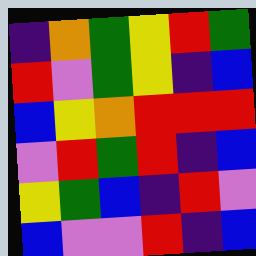[["indigo", "orange", "green", "yellow", "red", "green"], ["red", "violet", "green", "yellow", "indigo", "blue"], ["blue", "yellow", "orange", "red", "red", "red"], ["violet", "red", "green", "red", "indigo", "blue"], ["yellow", "green", "blue", "indigo", "red", "violet"], ["blue", "violet", "violet", "red", "indigo", "blue"]]